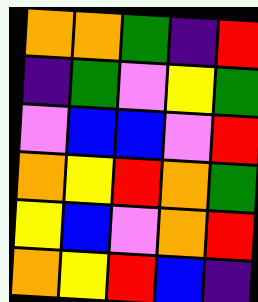[["orange", "orange", "green", "indigo", "red"], ["indigo", "green", "violet", "yellow", "green"], ["violet", "blue", "blue", "violet", "red"], ["orange", "yellow", "red", "orange", "green"], ["yellow", "blue", "violet", "orange", "red"], ["orange", "yellow", "red", "blue", "indigo"]]